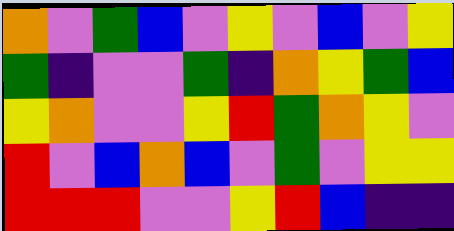[["orange", "violet", "green", "blue", "violet", "yellow", "violet", "blue", "violet", "yellow"], ["green", "indigo", "violet", "violet", "green", "indigo", "orange", "yellow", "green", "blue"], ["yellow", "orange", "violet", "violet", "yellow", "red", "green", "orange", "yellow", "violet"], ["red", "violet", "blue", "orange", "blue", "violet", "green", "violet", "yellow", "yellow"], ["red", "red", "red", "violet", "violet", "yellow", "red", "blue", "indigo", "indigo"]]